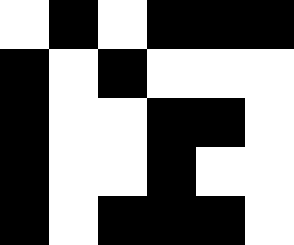[["white", "black", "white", "black", "black", "black"], ["black", "white", "black", "white", "white", "white"], ["black", "white", "white", "black", "black", "white"], ["black", "white", "white", "black", "white", "white"], ["black", "white", "black", "black", "black", "white"]]